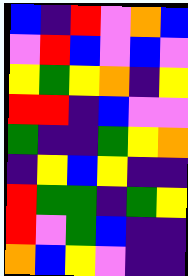[["blue", "indigo", "red", "violet", "orange", "blue"], ["violet", "red", "blue", "violet", "blue", "violet"], ["yellow", "green", "yellow", "orange", "indigo", "yellow"], ["red", "red", "indigo", "blue", "violet", "violet"], ["green", "indigo", "indigo", "green", "yellow", "orange"], ["indigo", "yellow", "blue", "yellow", "indigo", "indigo"], ["red", "green", "green", "indigo", "green", "yellow"], ["red", "violet", "green", "blue", "indigo", "indigo"], ["orange", "blue", "yellow", "violet", "indigo", "indigo"]]